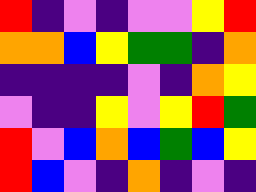[["red", "indigo", "violet", "indigo", "violet", "violet", "yellow", "red"], ["orange", "orange", "blue", "yellow", "green", "green", "indigo", "orange"], ["indigo", "indigo", "indigo", "indigo", "violet", "indigo", "orange", "yellow"], ["violet", "indigo", "indigo", "yellow", "violet", "yellow", "red", "green"], ["red", "violet", "blue", "orange", "blue", "green", "blue", "yellow"], ["red", "blue", "violet", "indigo", "orange", "indigo", "violet", "indigo"]]